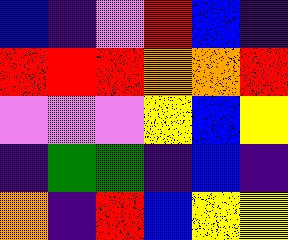[["blue", "indigo", "violet", "red", "blue", "indigo"], ["red", "red", "red", "orange", "orange", "red"], ["violet", "violet", "violet", "yellow", "blue", "yellow"], ["indigo", "green", "green", "indigo", "blue", "indigo"], ["orange", "indigo", "red", "blue", "yellow", "yellow"]]